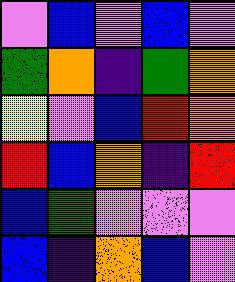[["violet", "blue", "violet", "blue", "violet"], ["green", "orange", "indigo", "green", "orange"], ["yellow", "violet", "blue", "red", "orange"], ["red", "blue", "orange", "indigo", "red"], ["blue", "green", "violet", "violet", "violet"], ["blue", "indigo", "orange", "blue", "violet"]]